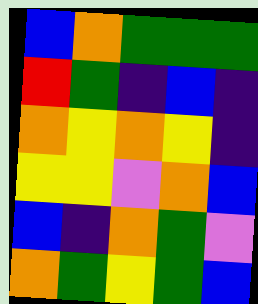[["blue", "orange", "green", "green", "green"], ["red", "green", "indigo", "blue", "indigo"], ["orange", "yellow", "orange", "yellow", "indigo"], ["yellow", "yellow", "violet", "orange", "blue"], ["blue", "indigo", "orange", "green", "violet"], ["orange", "green", "yellow", "green", "blue"]]